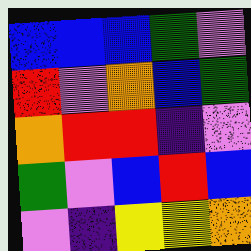[["blue", "blue", "blue", "green", "violet"], ["red", "violet", "orange", "blue", "green"], ["orange", "red", "red", "indigo", "violet"], ["green", "violet", "blue", "red", "blue"], ["violet", "indigo", "yellow", "yellow", "orange"]]